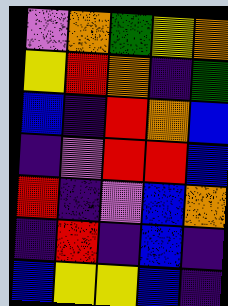[["violet", "orange", "green", "yellow", "orange"], ["yellow", "red", "orange", "indigo", "green"], ["blue", "indigo", "red", "orange", "blue"], ["indigo", "violet", "red", "red", "blue"], ["red", "indigo", "violet", "blue", "orange"], ["indigo", "red", "indigo", "blue", "indigo"], ["blue", "yellow", "yellow", "blue", "indigo"]]